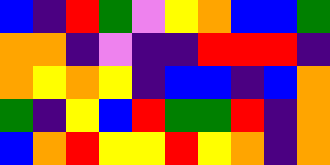[["blue", "indigo", "red", "green", "violet", "yellow", "orange", "blue", "blue", "green"], ["orange", "orange", "indigo", "violet", "indigo", "indigo", "red", "red", "red", "indigo"], ["orange", "yellow", "orange", "yellow", "indigo", "blue", "blue", "indigo", "blue", "orange"], ["green", "indigo", "yellow", "blue", "red", "green", "green", "red", "indigo", "orange"], ["blue", "orange", "red", "yellow", "yellow", "red", "yellow", "orange", "indigo", "orange"]]